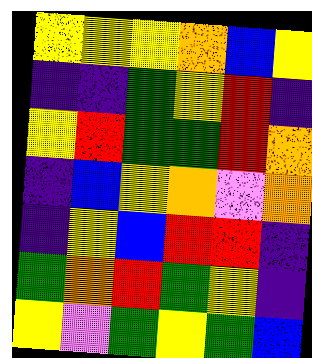[["yellow", "yellow", "yellow", "orange", "blue", "yellow"], ["indigo", "indigo", "green", "yellow", "red", "indigo"], ["yellow", "red", "green", "green", "red", "orange"], ["indigo", "blue", "yellow", "orange", "violet", "orange"], ["indigo", "yellow", "blue", "red", "red", "indigo"], ["green", "orange", "red", "green", "yellow", "indigo"], ["yellow", "violet", "green", "yellow", "green", "blue"]]